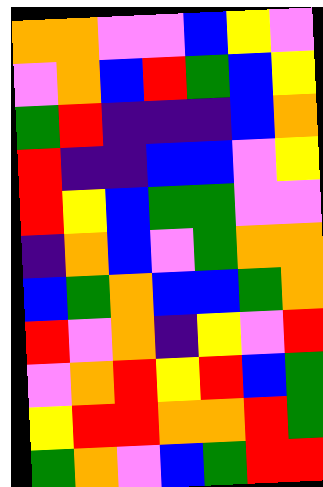[["orange", "orange", "violet", "violet", "blue", "yellow", "violet"], ["violet", "orange", "blue", "red", "green", "blue", "yellow"], ["green", "red", "indigo", "indigo", "indigo", "blue", "orange"], ["red", "indigo", "indigo", "blue", "blue", "violet", "yellow"], ["red", "yellow", "blue", "green", "green", "violet", "violet"], ["indigo", "orange", "blue", "violet", "green", "orange", "orange"], ["blue", "green", "orange", "blue", "blue", "green", "orange"], ["red", "violet", "orange", "indigo", "yellow", "violet", "red"], ["violet", "orange", "red", "yellow", "red", "blue", "green"], ["yellow", "red", "red", "orange", "orange", "red", "green"], ["green", "orange", "violet", "blue", "green", "red", "red"]]